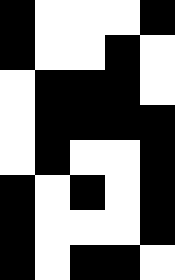[["black", "white", "white", "white", "black"], ["black", "white", "white", "black", "white"], ["white", "black", "black", "black", "white"], ["white", "black", "black", "black", "black"], ["white", "black", "white", "white", "black"], ["black", "white", "black", "white", "black"], ["black", "white", "white", "white", "black"], ["black", "white", "black", "black", "white"]]